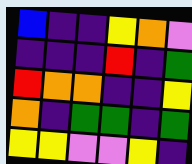[["blue", "indigo", "indigo", "yellow", "orange", "violet"], ["indigo", "indigo", "indigo", "red", "indigo", "green"], ["red", "orange", "orange", "indigo", "indigo", "yellow"], ["orange", "indigo", "green", "green", "indigo", "green"], ["yellow", "yellow", "violet", "violet", "yellow", "indigo"]]